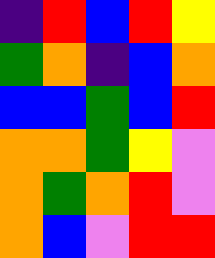[["indigo", "red", "blue", "red", "yellow"], ["green", "orange", "indigo", "blue", "orange"], ["blue", "blue", "green", "blue", "red"], ["orange", "orange", "green", "yellow", "violet"], ["orange", "green", "orange", "red", "violet"], ["orange", "blue", "violet", "red", "red"]]